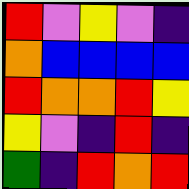[["red", "violet", "yellow", "violet", "indigo"], ["orange", "blue", "blue", "blue", "blue"], ["red", "orange", "orange", "red", "yellow"], ["yellow", "violet", "indigo", "red", "indigo"], ["green", "indigo", "red", "orange", "red"]]